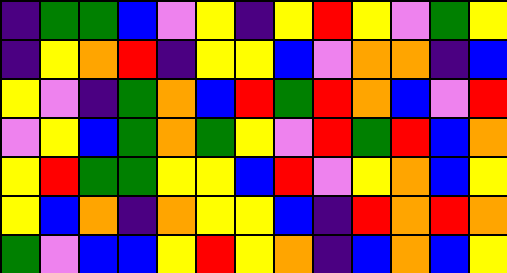[["indigo", "green", "green", "blue", "violet", "yellow", "indigo", "yellow", "red", "yellow", "violet", "green", "yellow"], ["indigo", "yellow", "orange", "red", "indigo", "yellow", "yellow", "blue", "violet", "orange", "orange", "indigo", "blue"], ["yellow", "violet", "indigo", "green", "orange", "blue", "red", "green", "red", "orange", "blue", "violet", "red"], ["violet", "yellow", "blue", "green", "orange", "green", "yellow", "violet", "red", "green", "red", "blue", "orange"], ["yellow", "red", "green", "green", "yellow", "yellow", "blue", "red", "violet", "yellow", "orange", "blue", "yellow"], ["yellow", "blue", "orange", "indigo", "orange", "yellow", "yellow", "blue", "indigo", "red", "orange", "red", "orange"], ["green", "violet", "blue", "blue", "yellow", "red", "yellow", "orange", "indigo", "blue", "orange", "blue", "yellow"]]